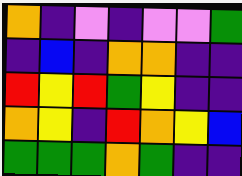[["orange", "indigo", "violet", "indigo", "violet", "violet", "green"], ["indigo", "blue", "indigo", "orange", "orange", "indigo", "indigo"], ["red", "yellow", "red", "green", "yellow", "indigo", "indigo"], ["orange", "yellow", "indigo", "red", "orange", "yellow", "blue"], ["green", "green", "green", "orange", "green", "indigo", "indigo"]]